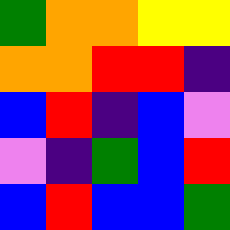[["green", "orange", "orange", "yellow", "yellow"], ["orange", "orange", "red", "red", "indigo"], ["blue", "red", "indigo", "blue", "violet"], ["violet", "indigo", "green", "blue", "red"], ["blue", "red", "blue", "blue", "green"]]